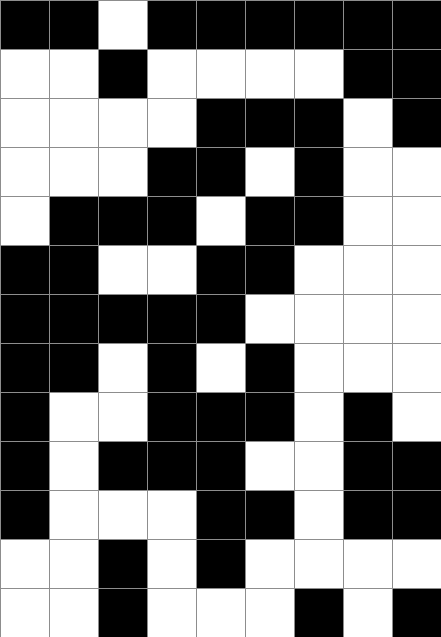[["black", "black", "white", "black", "black", "black", "black", "black", "black"], ["white", "white", "black", "white", "white", "white", "white", "black", "black"], ["white", "white", "white", "white", "black", "black", "black", "white", "black"], ["white", "white", "white", "black", "black", "white", "black", "white", "white"], ["white", "black", "black", "black", "white", "black", "black", "white", "white"], ["black", "black", "white", "white", "black", "black", "white", "white", "white"], ["black", "black", "black", "black", "black", "white", "white", "white", "white"], ["black", "black", "white", "black", "white", "black", "white", "white", "white"], ["black", "white", "white", "black", "black", "black", "white", "black", "white"], ["black", "white", "black", "black", "black", "white", "white", "black", "black"], ["black", "white", "white", "white", "black", "black", "white", "black", "black"], ["white", "white", "black", "white", "black", "white", "white", "white", "white"], ["white", "white", "black", "white", "white", "white", "black", "white", "black"]]